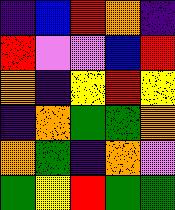[["indigo", "blue", "red", "orange", "indigo"], ["red", "violet", "violet", "blue", "red"], ["orange", "indigo", "yellow", "red", "yellow"], ["indigo", "orange", "green", "green", "orange"], ["orange", "green", "indigo", "orange", "violet"], ["green", "yellow", "red", "green", "green"]]